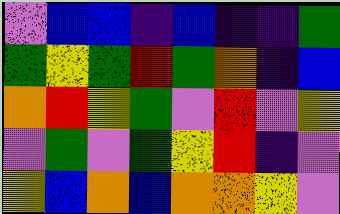[["violet", "blue", "blue", "indigo", "blue", "indigo", "indigo", "green"], ["green", "yellow", "green", "red", "green", "orange", "indigo", "blue"], ["orange", "red", "yellow", "green", "violet", "red", "violet", "yellow"], ["violet", "green", "violet", "green", "yellow", "red", "indigo", "violet"], ["yellow", "blue", "orange", "blue", "orange", "orange", "yellow", "violet"]]